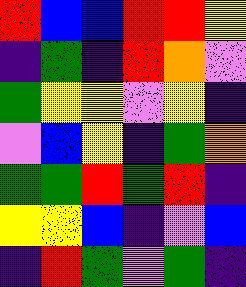[["red", "blue", "blue", "red", "red", "yellow"], ["indigo", "green", "indigo", "red", "orange", "violet"], ["green", "yellow", "yellow", "violet", "yellow", "indigo"], ["violet", "blue", "yellow", "indigo", "green", "orange"], ["green", "green", "red", "green", "red", "indigo"], ["yellow", "yellow", "blue", "indigo", "violet", "blue"], ["indigo", "red", "green", "violet", "green", "indigo"]]